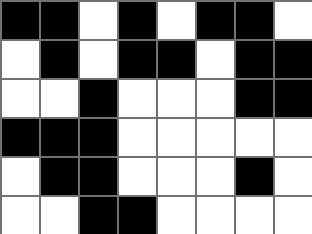[["black", "black", "white", "black", "white", "black", "black", "white"], ["white", "black", "white", "black", "black", "white", "black", "black"], ["white", "white", "black", "white", "white", "white", "black", "black"], ["black", "black", "black", "white", "white", "white", "white", "white"], ["white", "black", "black", "white", "white", "white", "black", "white"], ["white", "white", "black", "black", "white", "white", "white", "white"]]